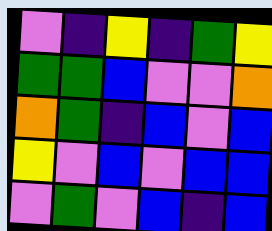[["violet", "indigo", "yellow", "indigo", "green", "yellow"], ["green", "green", "blue", "violet", "violet", "orange"], ["orange", "green", "indigo", "blue", "violet", "blue"], ["yellow", "violet", "blue", "violet", "blue", "blue"], ["violet", "green", "violet", "blue", "indigo", "blue"]]